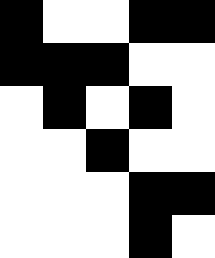[["black", "white", "white", "black", "black"], ["black", "black", "black", "white", "white"], ["white", "black", "white", "black", "white"], ["white", "white", "black", "white", "white"], ["white", "white", "white", "black", "black"], ["white", "white", "white", "black", "white"]]